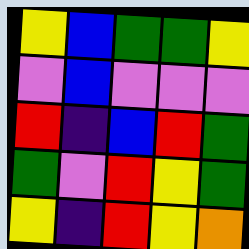[["yellow", "blue", "green", "green", "yellow"], ["violet", "blue", "violet", "violet", "violet"], ["red", "indigo", "blue", "red", "green"], ["green", "violet", "red", "yellow", "green"], ["yellow", "indigo", "red", "yellow", "orange"]]